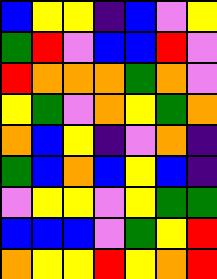[["blue", "yellow", "yellow", "indigo", "blue", "violet", "yellow"], ["green", "red", "violet", "blue", "blue", "red", "violet"], ["red", "orange", "orange", "orange", "green", "orange", "violet"], ["yellow", "green", "violet", "orange", "yellow", "green", "orange"], ["orange", "blue", "yellow", "indigo", "violet", "orange", "indigo"], ["green", "blue", "orange", "blue", "yellow", "blue", "indigo"], ["violet", "yellow", "yellow", "violet", "yellow", "green", "green"], ["blue", "blue", "blue", "violet", "green", "yellow", "red"], ["orange", "yellow", "yellow", "red", "yellow", "orange", "red"]]